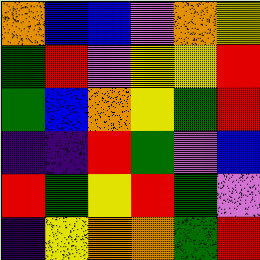[["orange", "blue", "blue", "violet", "orange", "yellow"], ["green", "red", "violet", "yellow", "yellow", "red"], ["green", "blue", "orange", "yellow", "green", "red"], ["indigo", "indigo", "red", "green", "violet", "blue"], ["red", "green", "yellow", "red", "green", "violet"], ["indigo", "yellow", "orange", "orange", "green", "red"]]